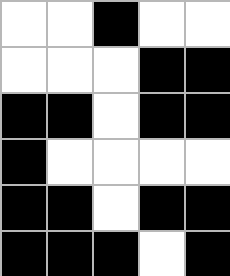[["white", "white", "black", "white", "white"], ["white", "white", "white", "black", "black"], ["black", "black", "white", "black", "black"], ["black", "white", "white", "white", "white"], ["black", "black", "white", "black", "black"], ["black", "black", "black", "white", "black"]]